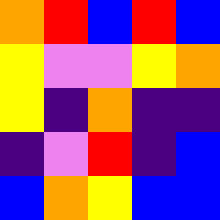[["orange", "red", "blue", "red", "blue"], ["yellow", "violet", "violet", "yellow", "orange"], ["yellow", "indigo", "orange", "indigo", "indigo"], ["indigo", "violet", "red", "indigo", "blue"], ["blue", "orange", "yellow", "blue", "blue"]]